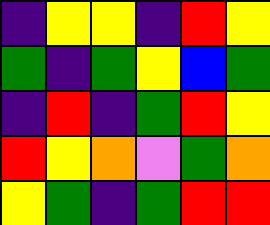[["indigo", "yellow", "yellow", "indigo", "red", "yellow"], ["green", "indigo", "green", "yellow", "blue", "green"], ["indigo", "red", "indigo", "green", "red", "yellow"], ["red", "yellow", "orange", "violet", "green", "orange"], ["yellow", "green", "indigo", "green", "red", "red"]]